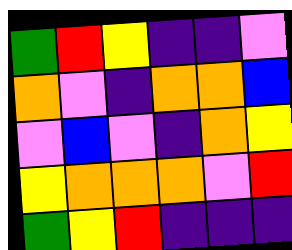[["green", "red", "yellow", "indigo", "indigo", "violet"], ["orange", "violet", "indigo", "orange", "orange", "blue"], ["violet", "blue", "violet", "indigo", "orange", "yellow"], ["yellow", "orange", "orange", "orange", "violet", "red"], ["green", "yellow", "red", "indigo", "indigo", "indigo"]]